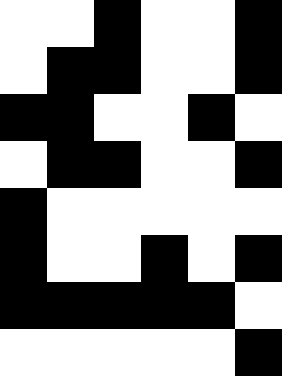[["white", "white", "black", "white", "white", "black"], ["white", "black", "black", "white", "white", "black"], ["black", "black", "white", "white", "black", "white"], ["white", "black", "black", "white", "white", "black"], ["black", "white", "white", "white", "white", "white"], ["black", "white", "white", "black", "white", "black"], ["black", "black", "black", "black", "black", "white"], ["white", "white", "white", "white", "white", "black"]]